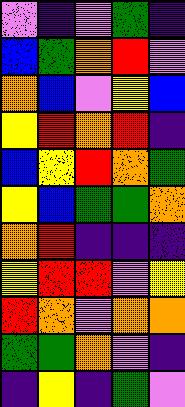[["violet", "indigo", "violet", "green", "indigo"], ["blue", "green", "orange", "red", "violet"], ["orange", "blue", "violet", "yellow", "blue"], ["yellow", "red", "orange", "red", "indigo"], ["blue", "yellow", "red", "orange", "green"], ["yellow", "blue", "green", "green", "orange"], ["orange", "red", "indigo", "indigo", "indigo"], ["yellow", "red", "red", "violet", "yellow"], ["red", "orange", "violet", "orange", "orange"], ["green", "green", "orange", "violet", "indigo"], ["indigo", "yellow", "indigo", "green", "violet"]]